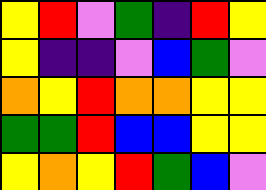[["yellow", "red", "violet", "green", "indigo", "red", "yellow"], ["yellow", "indigo", "indigo", "violet", "blue", "green", "violet"], ["orange", "yellow", "red", "orange", "orange", "yellow", "yellow"], ["green", "green", "red", "blue", "blue", "yellow", "yellow"], ["yellow", "orange", "yellow", "red", "green", "blue", "violet"]]